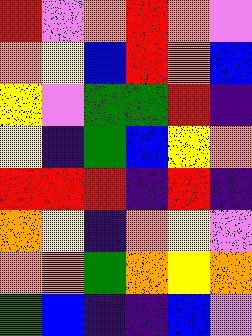[["red", "violet", "orange", "red", "orange", "violet"], ["orange", "yellow", "blue", "red", "orange", "blue"], ["yellow", "violet", "green", "green", "red", "indigo"], ["yellow", "indigo", "green", "blue", "yellow", "orange"], ["red", "red", "red", "indigo", "red", "indigo"], ["orange", "yellow", "indigo", "orange", "yellow", "violet"], ["orange", "orange", "green", "orange", "yellow", "orange"], ["green", "blue", "indigo", "indigo", "blue", "violet"]]